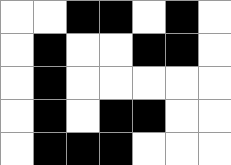[["white", "white", "black", "black", "white", "black", "white"], ["white", "black", "white", "white", "black", "black", "white"], ["white", "black", "white", "white", "white", "white", "white"], ["white", "black", "white", "black", "black", "white", "white"], ["white", "black", "black", "black", "white", "white", "white"]]